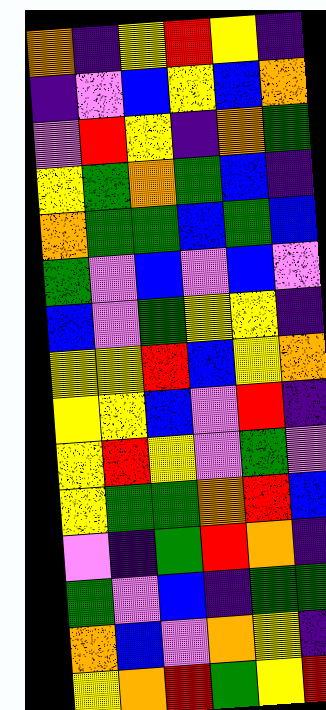[["orange", "indigo", "yellow", "red", "yellow", "indigo"], ["indigo", "violet", "blue", "yellow", "blue", "orange"], ["violet", "red", "yellow", "indigo", "orange", "green"], ["yellow", "green", "orange", "green", "blue", "indigo"], ["orange", "green", "green", "blue", "green", "blue"], ["green", "violet", "blue", "violet", "blue", "violet"], ["blue", "violet", "green", "yellow", "yellow", "indigo"], ["yellow", "yellow", "red", "blue", "yellow", "orange"], ["yellow", "yellow", "blue", "violet", "red", "indigo"], ["yellow", "red", "yellow", "violet", "green", "violet"], ["yellow", "green", "green", "orange", "red", "blue"], ["violet", "indigo", "green", "red", "orange", "indigo"], ["green", "violet", "blue", "indigo", "green", "green"], ["orange", "blue", "violet", "orange", "yellow", "indigo"], ["yellow", "orange", "red", "green", "yellow", "red"]]